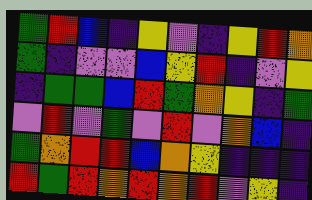[["green", "red", "blue", "indigo", "yellow", "violet", "indigo", "yellow", "red", "orange"], ["green", "indigo", "violet", "violet", "blue", "yellow", "red", "indigo", "violet", "yellow"], ["indigo", "green", "green", "blue", "red", "green", "orange", "yellow", "indigo", "green"], ["violet", "red", "violet", "green", "violet", "red", "violet", "orange", "blue", "indigo"], ["green", "orange", "red", "red", "blue", "orange", "yellow", "indigo", "indigo", "indigo"], ["red", "green", "red", "orange", "red", "orange", "red", "violet", "yellow", "indigo"]]